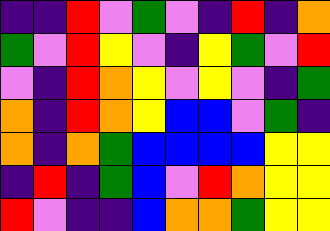[["indigo", "indigo", "red", "violet", "green", "violet", "indigo", "red", "indigo", "orange"], ["green", "violet", "red", "yellow", "violet", "indigo", "yellow", "green", "violet", "red"], ["violet", "indigo", "red", "orange", "yellow", "violet", "yellow", "violet", "indigo", "green"], ["orange", "indigo", "red", "orange", "yellow", "blue", "blue", "violet", "green", "indigo"], ["orange", "indigo", "orange", "green", "blue", "blue", "blue", "blue", "yellow", "yellow"], ["indigo", "red", "indigo", "green", "blue", "violet", "red", "orange", "yellow", "yellow"], ["red", "violet", "indigo", "indigo", "blue", "orange", "orange", "green", "yellow", "yellow"]]